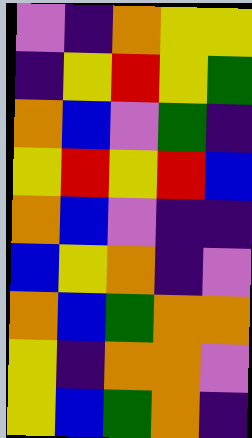[["violet", "indigo", "orange", "yellow", "yellow"], ["indigo", "yellow", "red", "yellow", "green"], ["orange", "blue", "violet", "green", "indigo"], ["yellow", "red", "yellow", "red", "blue"], ["orange", "blue", "violet", "indigo", "indigo"], ["blue", "yellow", "orange", "indigo", "violet"], ["orange", "blue", "green", "orange", "orange"], ["yellow", "indigo", "orange", "orange", "violet"], ["yellow", "blue", "green", "orange", "indigo"]]